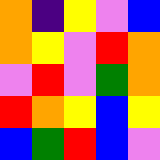[["orange", "indigo", "yellow", "violet", "blue"], ["orange", "yellow", "violet", "red", "orange"], ["violet", "red", "violet", "green", "orange"], ["red", "orange", "yellow", "blue", "yellow"], ["blue", "green", "red", "blue", "violet"]]